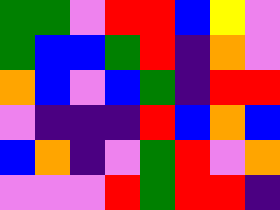[["green", "green", "violet", "red", "red", "blue", "yellow", "violet"], ["green", "blue", "blue", "green", "red", "indigo", "orange", "violet"], ["orange", "blue", "violet", "blue", "green", "indigo", "red", "red"], ["violet", "indigo", "indigo", "indigo", "red", "blue", "orange", "blue"], ["blue", "orange", "indigo", "violet", "green", "red", "violet", "orange"], ["violet", "violet", "violet", "red", "green", "red", "red", "indigo"]]